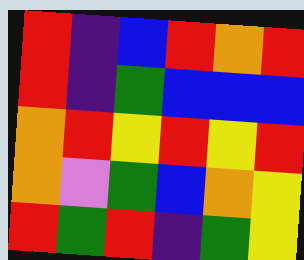[["red", "indigo", "blue", "red", "orange", "red"], ["red", "indigo", "green", "blue", "blue", "blue"], ["orange", "red", "yellow", "red", "yellow", "red"], ["orange", "violet", "green", "blue", "orange", "yellow"], ["red", "green", "red", "indigo", "green", "yellow"]]